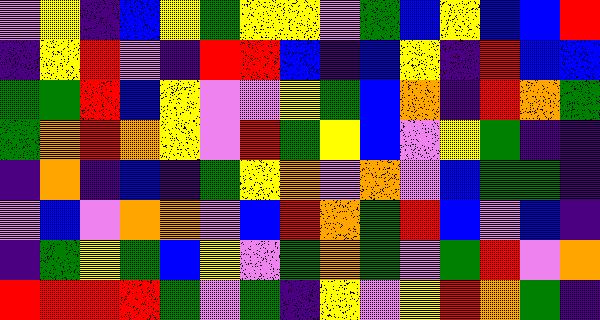[["violet", "yellow", "indigo", "blue", "yellow", "green", "yellow", "yellow", "violet", "green", "blue", "yellow", "blue", "blue", "red"], ["indigo", "yellow", "red", "violet", "indigo", "red", "red", "blue", "indigo", "blue", "yellow", "indigo", "red", "blue", "blue"], ["green", "green", "red", "blue", "yellow", "violet", "violet", "yellow", "green", "blue", "orange", "indigo", "red", "orange", "green"], ["green", "orange", "red", "orange", "yellow", "violet", "red", "green", "yellow", "blue", "violet", "yellow", "green", "indigo", "indigo"], ["indigo", "orange", "indigo", "blue", "indigo", "green", "yellow", "orange", "violet", "orange", "violet", "blue", "green", "green", "indigo"], ["violet", "blue", "violet", "orange", "orange", "violet", "blue", "red", "orange", "green", "red", "blue", "violet", "blue", "indigo"], ["indigo", "green", "yellow", "green", "blue", "yellow", "violet", "green", "orange", "green", "violet", "green", "red", "violet", "orange"], ["red", "red", "red", "red", "green", "violet", "green", "indigo", "yellow", "violet", "yellow", "red", "orange", "green", "indigo"]]